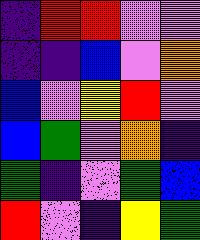[["indigo", "red", "red", "violet", "violet"], ["indigo", "indigo", "blue", "violet", "orange"], ["blue", "violet", "yellow", "red", "violet"], ["blue", "green", "violet", "orange", "indigo"], ["green", "indigo", "violet", "green", "blue"], ["red", "violet", "indigo", "yellow", "green"]]